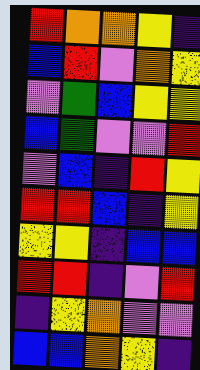[["red", "orange", "orange", "yellow", "indigo"], ["blue", "red", "violet", "orange", "yellow"], ["violet", "green", "blue", "yellow", "yellow"], ["blue", "green", "violet", "violet", "red"], ["violet", "blue", "indigo", "red", "yellow"], ["red", "red", "blue", "indigo", "yellow"], ["yellow", "yellow", "indigo", "blue", "blue"], ["red", "red", "indigo", "violet", "red"], ["indigo", "yellow", "orange", "violet", "violet"], ["blue", "blue", "orange", "yellow", "indigo"]]